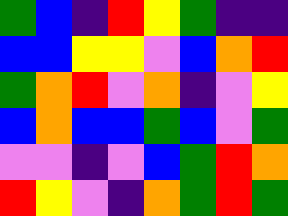[["green", "blue", "indigo", "red", "yellow", "green", "indigo", "indigo"], ["blue", "blue", "yellow", "yellow", "violet", "blue", "orange", "red"], ["green", "orange", "red", "violet", "orange", "indigo", "violet", "yellow"], ["blue", "orange", "blue", "blue", "green", "blue", "violet", "green"], ["violet", "violet", "indigo", "violet", "blue", "green", "red", "orange"], ["red", "yellow", "violet", "indigo", "orange", "green", "red", "green"]]